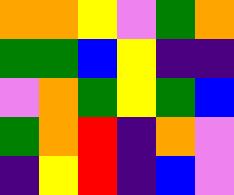[["orange", "orange", "yellow", "violet", "green", "orange"], ["green", "green", "blue", "yellow", "indigo", "indigo"], ["violet", "orange", "green", "yellow", "green", "blue"], ["green", "orange", "red", "indigo", "orange", "violet"], ["indigo", "yellow", "red", "indigo", "blue", "violet"]]